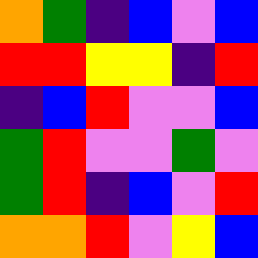[["orange", "green", "indigo", "blue", "violet", "blue"], ["red", "red", "yellow", "yellow", "indigo", "red"], ["indigo", "blue", "red", "violet", "violet", "blue"], ["green", "red", "violet", "violet", "green", "violet"], ["green", "red", "indigo", "blue", "violet", "red"], ["orange", "orange", "red", "violet", "yellow", "blue"]]